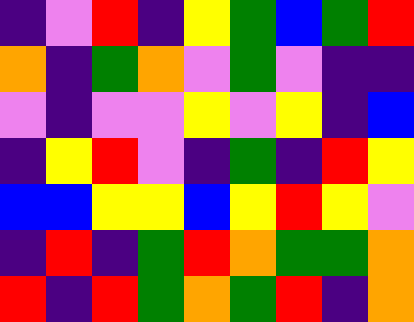[["indigo", "violet", "red", "indigo", "yellow", "green", "blue", "green", "red"], ["orange", "indigo", "green", "orange", "violet", "green", "violet", "indigo", "indigo"], ["violet", "indigo", "violet", "violet", "yellow", "violet", "yellow", "indigo", "blue"], ["indigo", "yellow", "red", "violet", "indigo", "green", "indigo", "red", "yellow"], ["blue", "blue", "yellow", "yellow", "blue", "yellow", "red", "yellow", "violet"], ["indigo", "red", "indigo", "green", "red", "orange", "green", "green", "orange"], ["red", "indigo", "red", "green", "orange", "green", "red", "indigo", "orange"]]